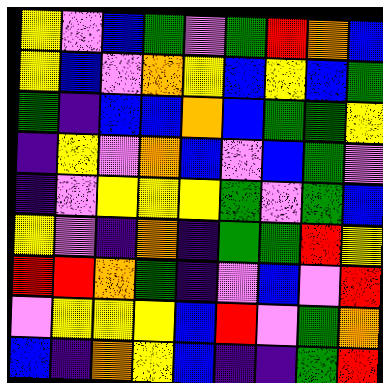[["yellow", "violet", "blue", "green", "violet", "green", "red", "orange", "blue"], ["yellow", "blue", "violet", "orange", "yellow", "blue", "yellow", "blue", "green"], ["green", "indigo", "blue", "blue", "orange", "blue", "green", "green", "yellow"], ["indigo", "yellow", "violet", "orange", "blue", "violet", "blue", "green", "violet"], ["indigo", "violet", "yellow", "yellow", "yellow", "green", "violet", "green", "blue"], ["yellow", "violet", "indigo", "orange", "indigo", "green", "green", "red", "yellow"], ["red", "red", "orange", "green", "indigo", "violet", "blue", "violet", "red"], ["violet", "yellow", "yellow", "yellow", "blue", "red", "violet", "green", "orange"], ["blue", "indigo", "orange", "yellow", "blue", "indigo", "indigo", "green", "red"]]